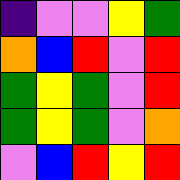[["indigo", "violet", "violet", "yellow", "green"], ["orange", "blue", "red", "violet", "red"], ["green", "yellow", "green", "violet", "red"], ["green", "yellow", "green", "violet", "orange"], ["violet", "blue", "red", "yellow", "red"]]